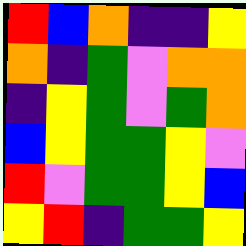[["red", "blue", "orange", "indigo", "indigo", "yellow"], ["orange", "indigo", "green", "violet", "orange", "orange"], ["indigo", "yellow", "green", "violet", "green", "orange"], ["blue", "yellow", "green", "green", "yellow", "violet"], ["red", "violet", "green", "green", "yellow", "blue"], ["yellow", "red", "indigo", "green", "green", "yellow"]]